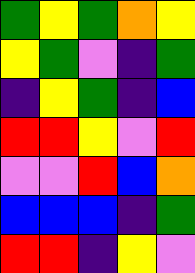[["green", "yellow", "green", "orange", "yellow"], ["yellow", "green", "violet", "indigo", "green"], ["indigo", "yellow", "green", "indigo", "blue"], ["red", "red", "yellow", "violet", "red"], ["violet", "violet", "red", "blue", "orange"], ["blue", "blue", "blue", "indigo", "green"], ["red", "red", "indigo", "yellow", "violet"]]